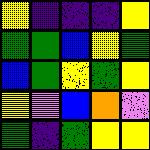[["yellow", "indigo", "indigo", "indigo", "yellow"], ["green", "green", "blue", "yellow", "green"], ["blue", "green", "yellow", "green", "yellow"], ["yellow", "violet", "blue", "orange", "violet"], ["green", "indigo", "green", "yellow", "yellow"]]